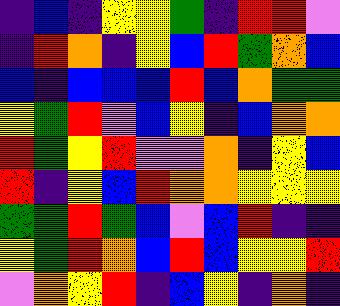[["indigo", "blue", "indigo", "yellow", "yellow", "green", "indigo", "red", "red", "violet"], ["indigo", "red", "orange", "indigo", "yellow", "blue", "red", "green", "orange", "blue"], ["blue", "indigo", "blue", "blue", "blue", "red", "blue", "orange", "green", "green"], ["yellow", "green", "red", "violet", "blue", "yellow", "indigo", "blue", "orange", "orange"], ["red", "green", "yellow", "red", "violet", "violet", "orange", "indigo", "yellow", "blue"], ["red", "indigo", "yellow", "blue", "red", "orange", "orange", "yellow", "yellow", "yellow"], ["green", "green", "red", "green", "blue", "violet", "blue", "red", "indigo", "indigo"], ["yellow", "green", "red", "orange", "blue", "red", "blue", "yellow", "yellow", "red"], ["violet", "orange", "yellow", "red", "indigo", "blue", "yellow", "indigo", "orange", "indigo"]]